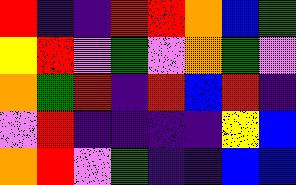[["red", "indigo", "indigo", "red", "red", "orange", "blue", "green"], ["yellow", "red", "violet", "green", "violet", "orange", "green", "violet"], ["orange", "green", "red", "indigo", "red", "blue", "red", "indigo"], ["violet", "red", "indigo", "indigo", "indigo", "indigo", "yellow", "blue"], ["orange", "red", "violet", "green", "indigo", "indigo", "blue", "blue"]]